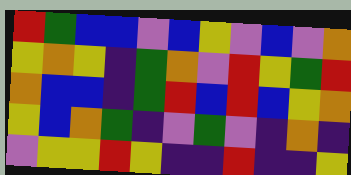[["red", "green", "blue", "blue", "violet", "blue", "yellow", "violet", "blue", "violet", "orange"], ["yellow", "orange", "yellow", "indigo", "green", "orange", "violet", "red", "yellow", "green", "red"], ["orange", "blue", "blue", "indigo", "green", "red", "blue", "red", "blue", "yellow", "orange"], ["yellow", "blue", "orange", "green", "indigo", "violet", "green", "violet", "indigo", "orange", "indigo"], ["violet", "yellow", "yellow", "red", "yellow", "indigo", "indigo", "red", "indigo", "indigo", "yellow"]]